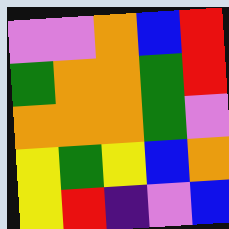[["violet", "violet", "orange", "blue", "red"], ["green", "orange", "orange", "green", "red"], ["orange", "orange", "orange", "green", "violet"], ["yellow", "green", "yellow", "blue", "orange"], ["yellow", "red", "indigo", "violet", "blue"]]